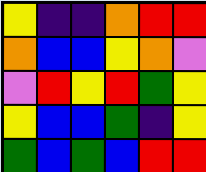[["yellow", "indigo", "indigo", "orange", "red", "red"], ["orange", "blue", "blue", "yellow", "orange", "violet"], ["violet", "red", "yellow", "red", "green", "yellow"], ["yellow", "blue", "blue", "green", "indigo", "yellow"], ["green", "blue", "green", "blue", "red", "red"]]